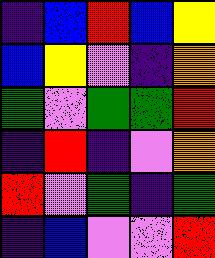[["indigo", "blue", "red", "blue", "yellow"], ["blue", "yellow", "violet", "indigo", "orange"], ["green", "violet", "green", "green", "red"], ["indigo", "red", "indigo", "violet", "orange"], ["red", "violet", "green", "indigo", "green"], ["indigo", "blue", "violet", "violet", "red"]]